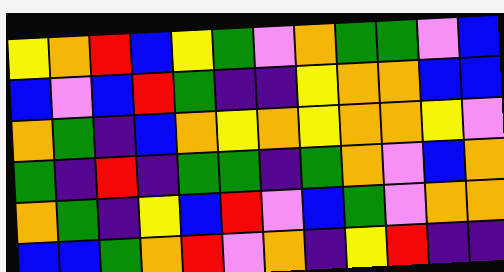[["yellow", "orange", "red", "blue", "yellow", "green", "violet", "orange", "green", "green", "violet", "blue"], ["blue", "violet", "blue", "red", "green", "indigo", "indigo", "yellow", "orange", "orange", "blue", "blue"], ["orange", "green", "indigo", "blue", "orange", "yellow", "orange", "yellow", "orange", "orange", "yellow", "violet"], ["green", "indigo", "red", "indigo", "green", "green", "indigo", "green", "orange", "violet", "blue", "orange"], ["orange", "green", "indigo", "yellow", "blue", "red", "violet", "blue", "green", "violet", "orange", "orange"], ["blue", "blue", "green", "orange", "red", "violet", "orange", "indigo", "yellow", "red", "indigo", "indigo"]]